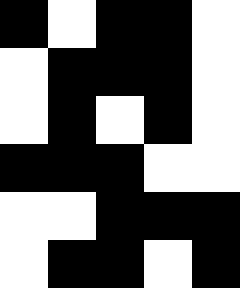[["black", "white", "black", "black", "white"], ["white", "black", "black", "black", "white"], ["white", "black", "white", "black", "white"], ["black", "black", "black", "white", "white"], ["white", "white", "black", "black", "black"], ["white", "black", "black", "white", "black"]]